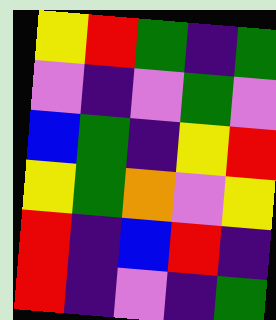[["yellow", "red", "green", "indigo", "green"], ["violet", "indigo", "violet", "green", "violet"], ["blue", "green", "indigo", "yellow", "red"], ["yellow", "green", "orange", "violet", "yellow"], ["red", "indigo", "blue", "red", "indigo"], ["red", "indigo", "violet", "indigo", "green"]]